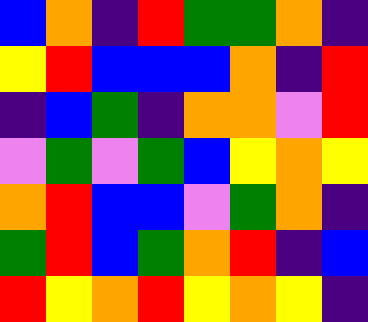[["blue", "orange", "indigo", "red", "green", "green", "orange", "indigo"], ["yellow", "red", "blue", "blue", "blue", "orange", "indigo", "red"], ["indigo", "blue", "green", "indigo", "orange", "orange", "violet", "red"], ["violet", "green", "violet", "green", "blue", "yellow", "orange", "yellow"], ["orange", "red", "blue", "blue", "violet", "green", "orange", "indigo"], ["green", "red", "blue", "green", "orange", "red", "indigo", "blue"], ["red", "yellow", "orange", "red", "yellow", "orange", "yellow", "indigo"]]